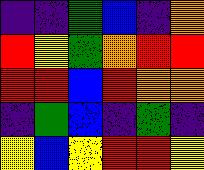[["indigo", "indigo", "green", "blue", "indigo", "orange"], ["red", "yellow", "green", "orange", "red", "red"], ["red", "red", "blue", "red", "orange", "orange"], ["indigo", "green", "blue", "indigo", "green", "indigo"], ["yellow", "blue", "yellow", "red", "red", "yellow"]]